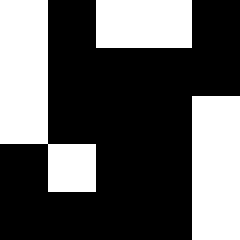[["white", "black", "white", "white", "black"], ["white", "black", "black", "black", "black"], ["white", "black", "black", "black", "white"], ["black", "white", "black", "black", "white"], ["black", "black", "black", "black", "white"]]